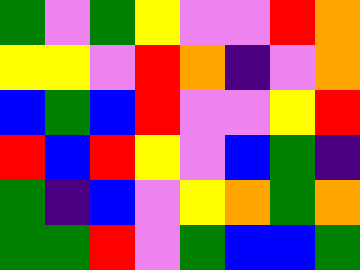[["green", "violet", "green", "yellow", "violet", "violet", "red", "orange"], ["yellow", "yellow", "violet", "red", "orange", "indigo", "violet", "orange"], ["blue", "green", "blue", "red", "violet", "violet", "yellow", "red"], ["red", "blue", "red", "yellow", "violet", "blue", "green", "indigo"], ["green", "indigo", "blue", "violet", "yellow", "orange", "green", "orange"], ["green", "green", "red", "violet", "green", "blue", "blue", "green"]]